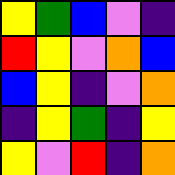[["yellow", "green", "blue", "violet", "indigo"], ["red", "yellow", "violet", "orange", "blue"], ["blue", "yellow", "indigo", "violet", "orange"], ["indigo", "yellow", "green", "indigo", "yellow"], ["yellow", "violet", "red", "indigo", "orange"]]